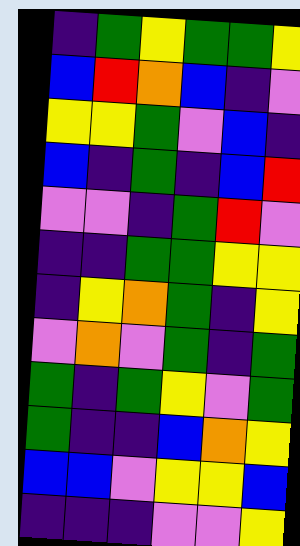[["indigo", "green", "yellow", "green", "green", "yellow"], ["blue", "red", "orange", "blue", "indigo", "violet"], ["yellow", "yellow", "green", "violet", "blue", "indigo"], ["blue", "indigo", "green", "indigo", "blue", "red"], ["violet", "violet", "indigo", "green", "red", "violet"], ["indigo", "indigo", "green", "green", "yellow", "yellow"], ["indigo", "yellow", "orange", "green", "indigo", "yellow"], ["violet", "orange", "violet", "green", "indigo", "green"], ["green", "indigo", "green", "yellow", "violet", "green"], ["green", "indigo", "indigo", "blue", "orange", "yellow"], ["blue", "blue", "violet", "yellow", "yellow", "blue"], ["indigo", "indigo", "indigo", "violet", "violet", "yellow"]]